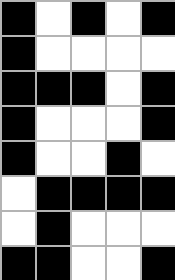[["black", "white", "black", "white", "black"], ["black", "white", "white", "white", "white"], ["black", "black", "black", "white", "black"], ["black", "white", "white", "white", "black"], ["black", "white", "white", "black", "white"], ["white", "black", "black", "black", "black"], ["white", "black", "white", "white", "white"], ["black", "black", "white", "white", "black"]]